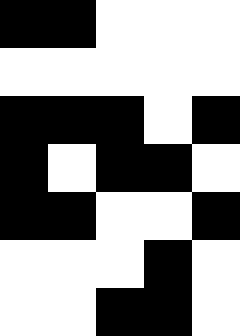[["black", "black", "white", "white", "white"], ["white", "white", "white", "white", "white"], ["black", "black", "black", "white", "black"], ["black", "white", "black", "black", "white"], ["black", "black", "white", "white", "black"], ["white", "white", "white", "black", "white"], ["white", "white", "black", "black", "white"]]